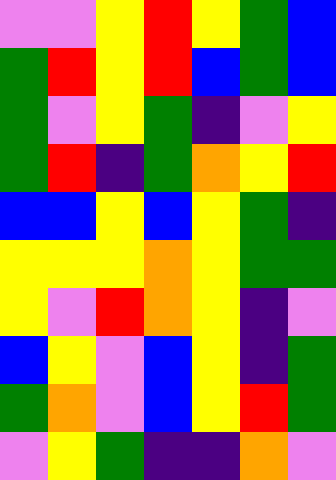[["violet", "violet", "yellow", "red", "yellow", "green", "blue"], ["green", "red", "yellow", "red", "blue", "green", "blue"], ["green", "violet", "yellow", "green", "indigo", "violet", "yellow"], ["green", "red", "indigo", "green", "orange", "yellow", "red"], ["blue", "blue", "yellow", "blue", "yellow", "green", "indigo"], ["yellow", "yellow", "yellow", "orange", "yellow", "green", "green"], ["yellow", "violet", "red", "orange", "yellow", "indigo", "violet"], ["blue", "yellow", "violet", "blue", "yellow", "indigo", "green"], ["green", "orange", "violet", "blue", "yellow", "red", "green"], ["violet", "yellow", "green", "indigo", "indigo", "orange", "violet"]]